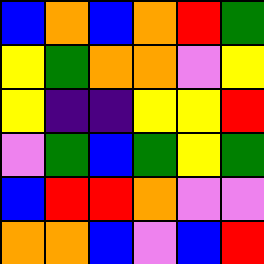[["blue", "orange", "blue", "orange", "red", "green"], ["yellow", "green", "orange", "orange", "violet", "yellow"], ["yellow", "indigo", "indigo", "yellow", "yellow", "red"], ["violet", "green", "blue", "green", "yellow", "green"], ["blue", "red", "red", "orange", "violet", "violet"], ["orange", "orange", "blue", "violet", "blue", "red"]]